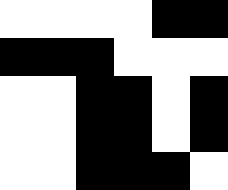[["white", "white", "white", "white", "black", "black"], ["black", "black", "black", "white", "white", "white"], ["white", "white", "black", "black", "white", "black"], ["white", "white", "black", "black", "white", "black"], ["white", "white", "black", "black", "black", "white"]]